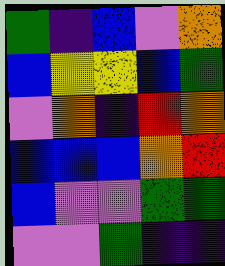[["green", "indigo", "blue", "violet", "orange"], ["blue", "yellow", "yellow", "blue", "green"], ["violet", "orange", "indigo", "red", "orange"], ["blue", "blue", "blue", "orange", "red"], ["blue", "violet", "violet", "green", "green"], ["violet", "violet", "green", "indigo", "indigo"]]